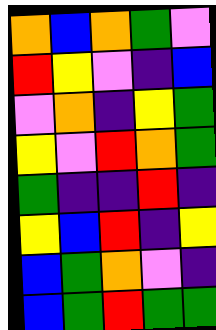[["orange", "blue", "orange", "green", "violet"], ["red", "yellow", "violet", "indigo", "blue"], ["violet", "orange", "indigo", "yellow", "green"], ["yellow", "violet", "red", "orange", "green"], ["green", "indigo", "indigo", "red", "indigo"], ["yellow", "blue", "red", "indigo", "yellow"], ["blue", "green", "orange", "violet", "indigo"], ["blue", "green", "red", "green", "green"]]